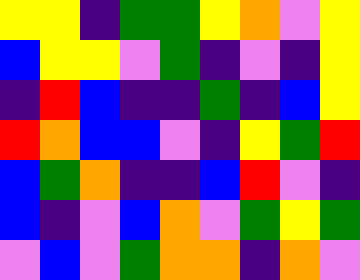[["yellow", "yellow", "indigo", "green", "green", "yellow", "orange", "violet", "yellow"], ["blue", "yellow", "yellow", "violet", "green", "indigo", "violet", "indigo", "yellow"], ["indigo", "red", "blue", "indigo", "indigo", "green", "indigo", "blue", "yellow"], ["red", "orange", "blue", "blue", "violet", "indigo", "yellow", "green", "red"], ["blue", "green", "orange", "indigo", "indigo", "blue", "red", "violet", "indigo"], ["blue", "indigo", "violet", "blue", "orange", "violet", "green", "yellow", "green"], ["violet", "blue", "violet", "green", "orange", "orange", "indigo", "orange", "violet"]]